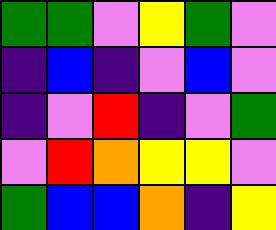[["green", "green", "violet", "yellow", "green", "violet"], ["indigo", "blue", "indigo", "violet", "blue", "violet"], ["indigo", "violet", "red", "indigo", "violet", "green"], ["violet", "red", "orange", "yellow", "yellow", "violet"], ["green", "blue", "blue", "orange", "indigo", "yellow"]]